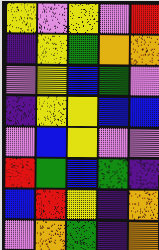[["yellow", "violet", "yellow", "violet", "red"], ["indigo", "yellow", "green", "orange", "orange"], ["violet", "yellow", "blue", "green", "violet"], ["indigo", "yellow", "yellow", "blue", "blue"], ["violet", "blue", "yellow", "violet", "violet"], ["red", "green", "blue", "green", "indigo"], ["blue", "red", "yellow", "indigo", "orange"], ["violet", "orange", "green", "indigo", "orange"]]